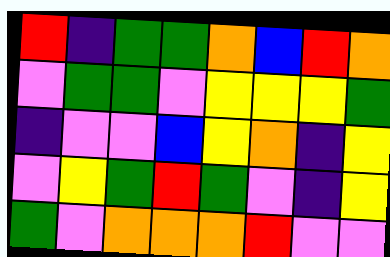[["red", "indigo", "green", "green", "orange", "blue", "red", "orange"], ["violet", "green", "green", "violet", "yellow", "yellow", "yellow", "green"], ["indigo", "violet", "violet", "blue", "yellow", "orange", "indigo", "yellow"], ["violet", "yellow", "green", "red", "green", "violet", "indigo", "yellow"], ["green", "violet", "orange", "orange", "orange", "red", "violet", "violet"]]